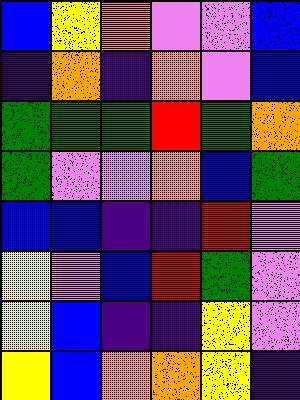[["blue", "yellow", "orange", "violet", "violet", "blue"], ["indigo", "orange", "indigo", "orange", "violet", "blue"], ["green", "green", "green", "red", "green", "orange"], ["green", "violet", "violet", "orange", "blue", "green"], ["blue", "blue", "indigo", "indigo", "red", "violet"], ["yellow", "violet", "blue", "red", "green", "violet"], ["yellow", "blue", "indigo", "indigo", "yellow", "violet"], ["yellow", "blue", "orange", "orange", "yellow", "indigo"]]